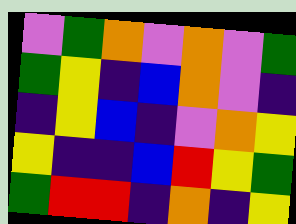[["violet", "green", "orange", "violet", "orange", "violet", "green"], ["green", "yellow", "indigo", "blue", "orange", "violet", "indigo"], ["indigo", "yellow", "blue", "indigo", "violet", "orange", "yellow"], ["yellow", "indigo", "indigo", "blue", "red", "yellow", "green"], ["green", "red", "red", "indigo", "orange", "indigo", "yellow"]]